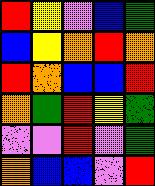[["red", "yellow", "violet", "blue", "green"], ["blue", "yellow", "orange", "red", "orange"], ["red", "orange", "blue", "blue", "red"], ["orange", "green", "red", "yellow", "green"], ["violet", "violet", "red", "violet", "green"], ["orange", "blue", "blue", "violet", "red"]]